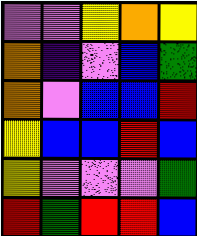[["violet", "violet", "yellow", "orange", "yellow"], ["orange", "indigo", "violet", "blue", "green"], ["orange", "violet", "blue", "blue", "red"], ["yellow", "blue", "blue", "red", "blue"], ["yellow", "violet", "violet", "violet", "green"], ["red", "green", "red", "red", "blue"]]